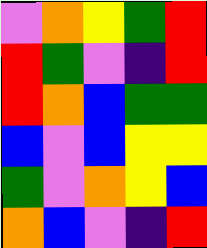[["violet", "orange", "yellow", "green", "red"], ["red", "green", "violet", "indigo", "red"], ["red", "orange", "blue", "green", "green"], ["blue", "violet", "blue", "yellow", "yellow"], ["green", "violet", "orange", "yellow", "blue"], ["orange", "blue", "violet", "indigo", "red"]]